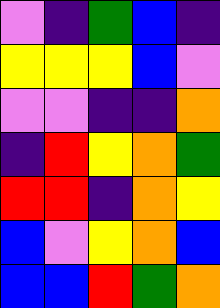[["violet", "indigo", "green", "blue", "indigo"], ["yellow", "yellow", "yellow", "blue", "violet"], ["violet", "violet", "indigo", "indigo", "orange"], ["indigo", "red", "yellow", "orange", "green"], ["red", "red", "indigo", "orange", "yellow"], ["blue", "violet", "yellow", "orange", "blue"], ["blue", "blue", "red", "green", "orange"]]